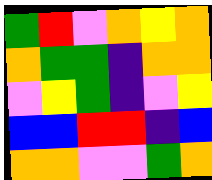[["green", "red", "violet", "orange", "yellow", "orange"], ["orange", "green", "green", "indigo", "orange", "orange"], ["violet", "yellow", "green", "indigo", "violet", "yellow"], ["blue", "blue", "red", "red", "indigo", "blue"], ["orange", "orange", "violet", "violet", "green", "orange"]]